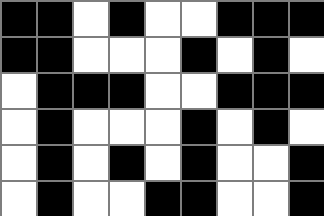[["black", "black", "white", "black", "white", "white", "black", "black", "black"], ["black", "black", "white", "white", "white", "black", "white", "black", "white"], ["white", "black", "black", "black", "white", "white", "black", "black", "black"], ["white", "black", "white", "white", "white", "black", "white", "black", "white"], ["white", "black", "white", "black", "white", "black", "white", "white", "black"], ["white", "black", "white", "white", "black", "black", "white", "white", "black"]]